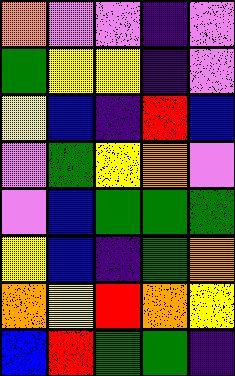[["orange", "violet", "violet", "indigo", "violet"], ["green", "yellow", "yellow", "indigo", "violet"], ["yellow", "blue", "indigo", "red", "blue"], ["violet", "green", "yellow", "orange", "violet"], ["violet", "blue", "green", "green", "green"], ["yellow", "blue", "indigo", "green", "orange"], ["orange", "yellow", "red", "orange", "yellow"], ["blue", "red", "green", "green", "indigo"]]